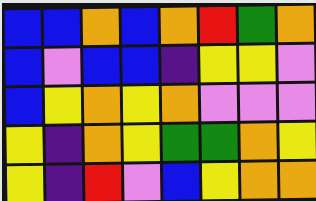[["blue", "blue", "orange", "blue", "orange", "red", "green", "orange"], ["blue", "violet", "blue", "blue", "indigo", "yellow", "yellow", "violet"], ["blue", "yellow", "orange", "yellow", "orange", "violet", "violet", "violet"], ["yellow", "indigo", "orange", "yellow", "green", "green", "orange", "yellow"], ["yellow", "indigo", "red", "violet", "blue", "yellow", "orange", "orange"]]